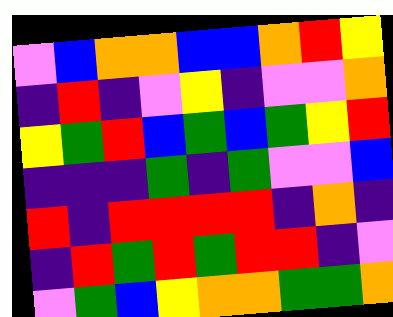[["violet", "blue", "orange", "orange", "blue", "blue", "orange", "red", "yellow"], ["indigo", "red", "indigo", "violet", "yellow", "indigo", "violet", "violet", "orange"], ["yellow", "green", "red", "blue", "green", "blue", "green", "yellow", "red"], ["indigo", "indigo", "indigo", "green", "indigo", "green", "violet", "violet", "blue"], ["red", "indigo", "red", "red", "red", "red", "indigo", "orange", "indigo"], ["indigo", "red", "green", "red", "green", "red", "red", "indigo", "violet"], ["violet", "green", "blue", "yellow", "orange", "orange", "green", "green", "orange"]]